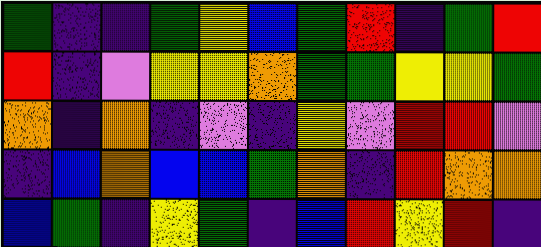[["green", "indigo", "indigo", "green", "yellow", "blue", "green", "red", "indigo", "green", "red"], ["red", "indigo", "violet", "yellow", "yellow", "orange", "green", "green", "yellow", "yellow", "green"], ["orange", "indigo", "orange", "indigo", "violet", "indigo", "yellow", "violet", "red", "red", "violet"], ["indigo", "blue", "orange", "blue", "blue", "green", "orange", "indigo", "red", "orange", "orange"], ["blue", "green", "indigo", "yellow", "green", "indigo", "blue", "red", "yellow", "red", "indigo"]]